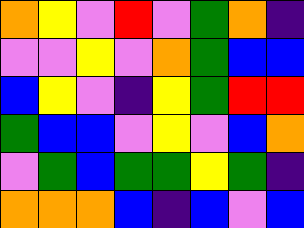[["orange", "yellow", "violet", "red", "violet", "green", "orange", "indigo"], ["violet", "violet", "yellow", "violet", "orange", "green", "blue", "blue"], ["blue", "yellow", "violet", "indigo", "yellow", "green", "red", "red"], ["green", "blue", "blue", "violet", "yellow", "violet", "blue", "orange"], ["violet", "green", "blue", "green", "green", "yellow", "green", "indigo"], ["orange", "orange", "orange", "blue", "indigo", "blue", "violet", "blue"]]